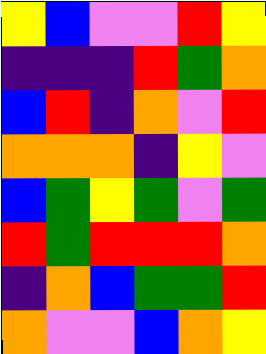[["yellow", "blue", "violet", "violet", "red", "yellow"], ["indigo", "indigo", "indigo", "red", "green", "orange"], ["blue", "red", "indigo", "orange", "violet", "red"], ["orange", "orange", "orange", "indigo", "yellow", "violet"], ["blue", "green", "yellow", "green", "violet", "green"], ["red", "green", "red", "red", "red", "orange"], ["indigo", "orange", "blue", "green", "green", "red"], ["orange", "violet", "violet", "blue", "orange", "yellow"]]